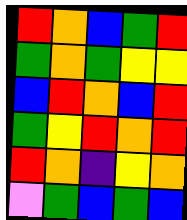[["red", "orange", "blue", "green", "red"], ["green", "orange", "green", "yellow", "yellow"], ["blue", "red", "orange", "blue", "red"], ["green", "yellow", "red", "orange", "red"], ["red", "orange", "indigo", "yellow", "orange"], ["violet", "green", "blue", "green", "blue"]]